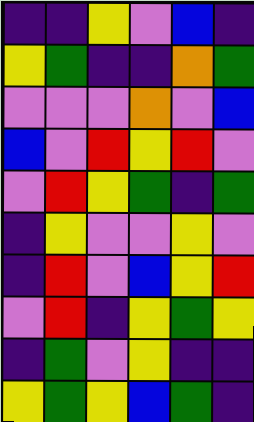[["indigo", "indigo", "yellow", "violet", "blue", "indigo"], ["yellow", "green", "indigo", "indigo", "orange", "green"], ["violet", "violet", "violet", "orange", "violet", "blue"], ["blue", "violet", "red", "yellow", "red", "violet"], ["violet", "red", "yellow", "green", "indigo", "green"], ["indigo", "yellow", "violet", "violet", "yellow", "violet"], ["indigo", "red", "violet", "blue", "yellow", "red"], ["violet", "red", "indigo", "yellow", "green", "yellow"], ["indigo", "green", "violet", "yellow", "indigo", "indigo"], ["yellow", "green", "yellow", "blue", "green", "indigo"]]